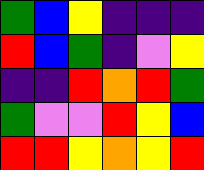[["green", "blue", "yellow", "indigo", "indigo", "indigo"], ["red", "blue", "green", "indigo", "violet", "yellow"], ["indigo", "indigo", "red", "orange", "red", "green"], ["green", "violet", "violet", "red", "yellow", "blue"], ["red", "red", "yellow", "orange", "yellow", "red"]]